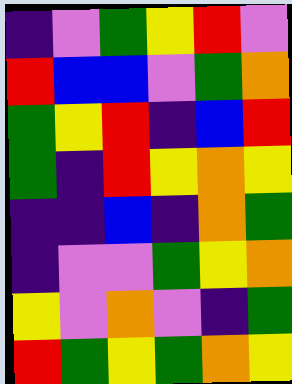[["indigo", "violet", "green", "yellow", "red", "violet"], ["red", "blue", "blue", "violet", "green", "orange"], ["green", "yellow", "red", "indigo", "blue", "red"], ["green", "indigo", "red", "yellow", "orange", "yellow"], ["indigo", "indigo", "blue", "indigo", "orange", "green"], ["indigo", "violet", "violet", "green", "yellow", "orange"], ["yellow", "violet", "orange", "violet", "indigo", "green"], ["red", "green", "yellow", "green", "orange", "yellow"]]